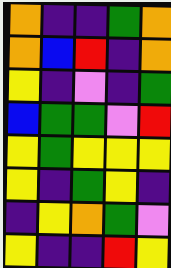[["orange", "indigo", "indigo", "green", "orange"], ["orange", "blue", "red", "indigo", "orange"], ["yellow", "indigo", "violet", "indigo", "green"], ["blue", "green", "green", "violet", "red"], ["yellow", "green", "yellow", "yellow", "yellow"], ["yellow", "indigo", "green", "yellow", "indigo"], ["indigo", "yellow", "orange", "green", "violet"], ["yellow", "indigo", "indigo", "red", "yellow"]]